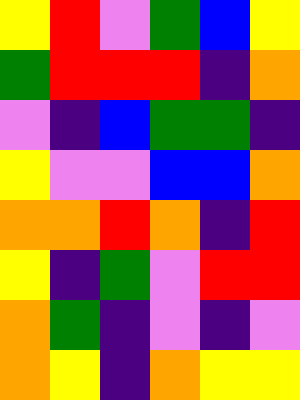[["yellow", "red", "violet", "green", "blue", "yellow"], ["green", "red", "red", "red", "indigo", "orange"], ["violet", "indigo", "blue", "green", "green", "indigo"], ["yellow", "violet", "violet", "blue", "blue", "orange"], ["orange", "orange", "red", "orange", "indigo", "red"], ["yellow", "indigo", "green", "violet", "red", "red"], ["orange", "green", "indigo", "violet", "indigo", "violet"], ["orange", "yellow", "indigo", "orange", "yellow", "yellow"]]